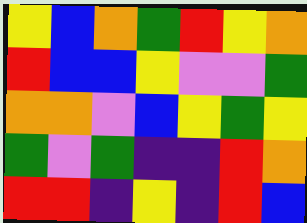[["yellow", "blue", "orange", "green", "red", "yellow", "orange"], ["red", "blue", "blue", "yellow", "violet", "violet", "green"], ["orange", "orange", "violet", "blue", "yellow", "green", "yellow"], ["green", "violet", "green", "indigo", "indigo", "red", "orange"], ["red", "red", "indigo", "yellow", "indigo", "red", "blue"]]